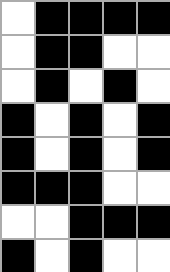[["white", "black", "black", "black", "black"], ["white", "black", "black", "white", "white"], ["white", "black", "white", "black", "white"], ["black", "white", "black", "white", "black"], ["black", "white", "black", "white", "black"], ["black", "black", "black", "white", "white"], ["white", "white", "black", "black", "black"], ["black", "white", "black", "white", "white"]]